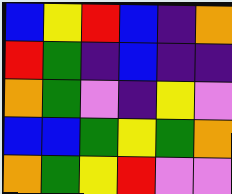[["blue", "yellow", "red", "blue", "indigo", "orange"], ["red", "green", "indigo", "blue", "indigo", "indigo"], ["orange", "green", "violet", "indigo", "yellow", "violet"], ["blue", "blue", "green", "yellow", "green", "orange"], ["orange", "green", "yellow", "red", "violet", "violet"]]